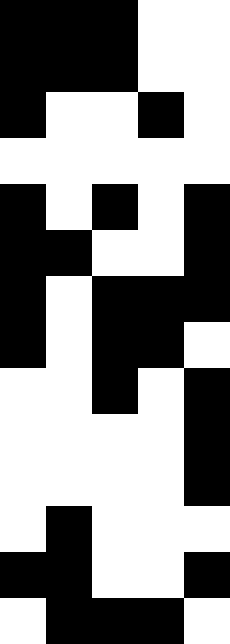[["black", "black", "black", "white", "white"], ["black", "black", "black", "white", "white"], ["black", "white", "white", "black", "white"], ["white", "white", "white", "white", "white"], ["black", "white", "black", "white", "black"], ["black", "black", "white", "white", "black"], ["black", "white", "black", "black", "black"], ["black", "white", "black", "black", "white"], ["white", "white", "black", "white", "black"], ["white", "white", "white", "white", "black"], ["white", "white", "white", "white", "black"], ["white", "black", "white", "white", "white"], ["black", "black", "white", "white", "black"], ["white", "black", "black", "black", "white"]]